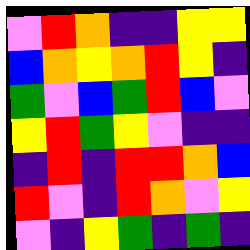[["violet", "red", "orange", "indigo", "indigo", "yellow", "yellow"], ["blue", "orange", "yellow", "orange", "red", "yellow", "indigo"], ["green", "violet", "blue", "green", "red", "blue", "violet"], ["yellow", "red", "green", "yellow", "violet", "indigo", "indigo"], ["indigo", "red", "indigo", "red", "red", "orange", "blue"], ["red", "violet", "indigo", "red", "orange", "violet", "yellow"], ["violet", "indigo", "yellow", "green", "indigo", "green", "indigo"]]